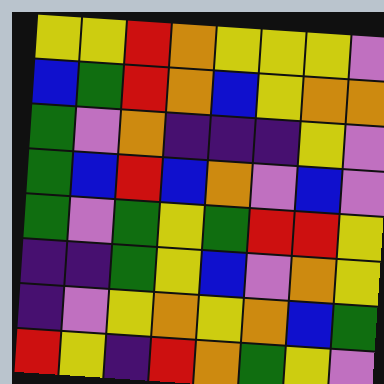[["yellow", "yellow", "red", "orange", "yellow", "yellow", "yellow", "violet"], ["blue", "green", "red", "orange", "blue", "yellow", "orange", "orange"], ["green", "violet", "orange", "indigo", "indigo", "indigo", "yellow", "violet"], ["green", "blue", "red", "blue", "orange", "violet", "blue", "violet"], ["green", "violet", "green", "yellow", "green", "red", "red", "yellow"], ["indigo", "indigo", "green", "yellow", "blue", "violet", "orange", "yellow"], ["indigo", "violet", "yellow", "orange", "yellow", "orange", "blue", "green"], ["red", "yellow", "indigo", "red", "orange", "green", "yellow", "violet"]]